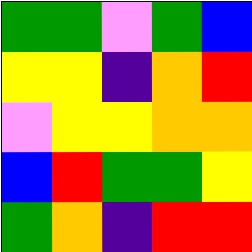[["green", "green", "violet", "green", "blue"], ["yellow", "yellow", "indigo", "orange", "red"], ["violet", "yellow", "yellow", "orange", "orange"], ["blue", "red", "green", "green", "yellow"], ["green", "orange", "indigo", "red", "red"]]